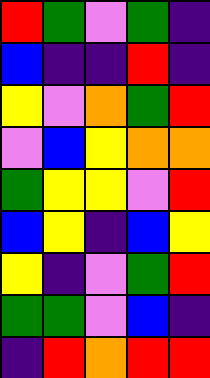[["red", "green", "violet", "green", "indigo"], ["blue", "indigo", "indigo", "red", "indigo"], ["yellow", "violet", "orange", "green", "red"], ["violet", "blue", "yellow", "orange", "orange"], ["green", "yellow", "yellow", "violet", "red"], ["blue", "yellow", "indigo", "blue", "yellow"], ["yellow", "indigo", "violet", "green", "red"], ["green", "green", "violet", "blue", "indigo"], ["indigo", "red", "orange", "red", "red"]]